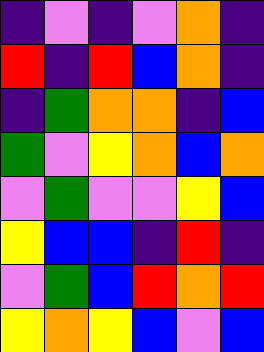[["indigo", "violet", "indigo", "violet", "orange", "indigo"], ["red", "indigo", "red", "blue", "orange", "indigo"], ["indigo", "green", "orange", "orange", "indigo", "blue"], ["green", "violet", "yellow", "orange", "blue", "orange"], ["violet", "green", "violet", "violet", "yellow", "blue"], ["yellow", "blue", "blue", "indigo", "red", "indigo"], ["violet", "green", "blue", "red", "orange", "red"], ["yellow", "orange", "yellow", "blue", "violet", "blue"]]